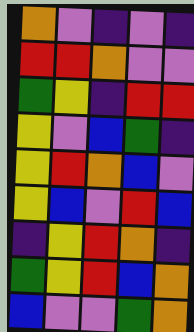[["orange", "violet", "indigo", "violet", "indigo"], ["red", "red", "orange", "violet", "violet"], ["green", "yellow", "indigo", "red", "red"], ["yellow", "violet", "blue", "green", "indigo"], ["yellow", "red", "orange", "blue", "violet"], ["yellow", "blue", "violet", "red", "blue"], ["indigo", "yellow", "red", "orange", "indigo"], ["green", "yellow", "red", "blue", "orange"], ["blue", "violet", "violet", "green", "orange"]]